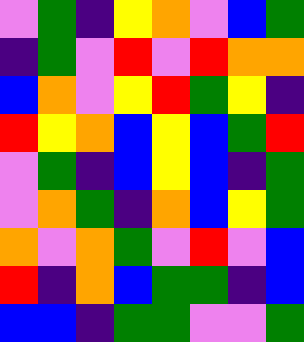[["violet", "green", "indigo", "yellow", "orange", "violet", "blue", "green"], ["indigo", "green", "violet", "red", "violet", "red", "orange", "orange"], ["blue", "orange", "violet", "yellow", "red", "green", "yellow", "indigo"], ["red", "yellow", "orange", "blue", "yellow", "blue", "green", "red"], ["violet", "green", "indigo", "blue", "yellow", "blue", "indigo", "green"], ["violet", "orange", "green", "indigo", "orange", "blue", "yellow", "green"], ["orange", "violet", "orange", "green", "violet", "red", "violet", "blue"], ["red", "indigo", "orange", "blue", "green", "green", "indigo", "blue"], ["blue", "blue", "indigo", "green", "green", "violet", "violet", "green"]]